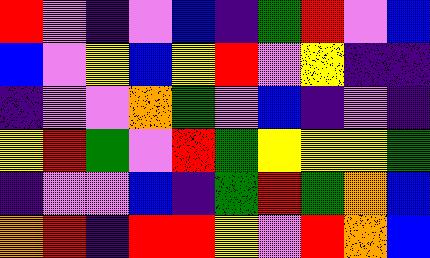[["red", "violet", "indigo", "violet", "blue", "indigo", "green", "red", "violet", "blue"], ["blue", "violet", "yellow", "blue", "yellow", "red", "violet", "yellow", "indigo", "indigo"], ["indigo", "violet", "violet", "orange", "green", "violet", "blue", "indigo", "violet", "indigo"], ["yellow", "red", "green", "violet", "red", "green", "yellow", "yellow", "yellow", "green"], ["indigo", "violet", "violet", "blue", "indigo", "green", "red", "green", "orange", "blue"], ["orange", "red", "indigo", "red", "red", "yellow", "violet", "red", "orange", "blue"]]